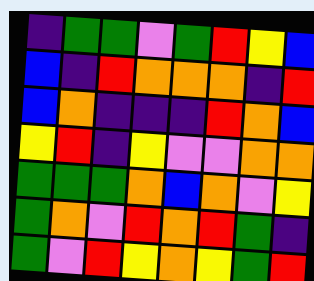[["indigo", "green", "green", "violet", "green", "red", "yellow", "blue"], ["blue", "indigo", "red", "orange", "orange", "orange", "indigo", "red"], ["blue", "orange", "indigo", "indigo", "indigo", "red", "orange", "blue"], ["yellow", "red", "indigo", "yellow", "violet", "violet", "orange", "orange"], ["green", "green", "green", "orange", "blue", "orange", "violet", "yellow"], ["green", "orange", "violet", "red", "orange", "red", "green", "indigo"], ["green", "violet", "red", "yellow", "orange", "yellow", "green", "red"]]